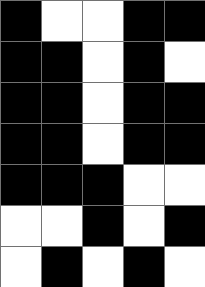[["black", "white", "white", "black", "black"], ["black", "black", "white", "black", "white"], ["black", "black", "white", "black", "black"], ["black", "black", "white", "black", "black"], ["black", "black", "black", "white", "white"], ["white", "white", "black", "white", "black"], ["white", "black", "white", "black", "white"]]